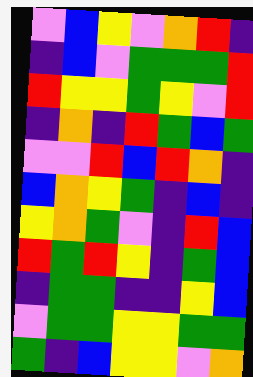[["violet", "blue", "yellow", "violet", "orange", "red", "indigo"], ["indigo", "blue", "violet", "green", "green", "green", "red"], ["red", "yellow", "yellow", "green", "yellow", "violet", "red"], ["indigo", "orange", "indigo", "red", "green", "blue", "green"], ["violet", "violet", "red", "blue", "red", "orange", "indigo"], ["blue", "orange", "yellow", "green", "indigo", "blue", "indigo"], ["yellow", "orange", "green", "violet", "indigo", "red", "blue"], ["red", "green", "red", "yellow", "indigo", "green", "blue"], ["indigo", "green", "green", "indigo", "indigo", "yellow", "blue"], ["violet", "green", "green", "yellow", "yellow", "green", "green"], ["green", "indigo", "blue", "yellow", "yellow", "violet", "orange"]]